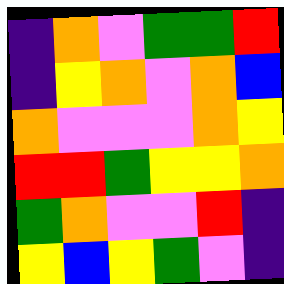[["indigo", "orange", "violet", "green", "green", "red"], ["indigo", "yellow", "orange", "violet", "orange", "blue"], ["orange", "violet", "violet", "violet", "orange", "yellow"], ["red", "red", "green", "yellow", "yellow", "orange"], ["green", "orange", "violet", "violet", "red", "indigo"], ["yellow", "blue", "yellow", "green", "violet", "indigo"]]